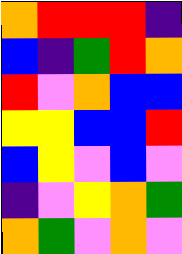[["orange", "red", "red", "red", "indigo"], ["blue", "indigo", "green", "red", "orange"], ["red", "violet", "orange", "blue", "blue"], ["yellow", "yellow", "blue", "blue", "red"], ["blue", "yellow", "violet", "blue", "violet"], ["indigo", "violet", "yellow", "orange", "green"], ["orange", "green", "violet", "orange", "violet"]]